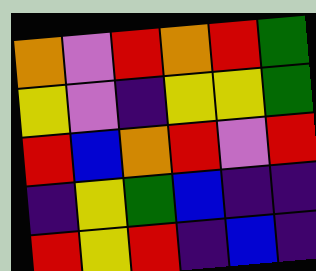[["orange", "violet", "red", "orange", "red", "green"], ["yellow", "violet", "indigo", "yellow", "yellow", "green"], ["red", "blue", "orange", "red", "violet", "red"], ["indigo", "yellow", "green", "blue", "indigo", "indigo"], ["red", "yellow", "red", "indigo", "blue", "indigo"]]